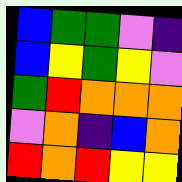[["blue", "green", "green", "violet", "indigo"], ["blue", "yellow", "green", "yellow", "violet"], ["green", "red", "orange", "orange", "orange"], ["violet", "orange", "indigo", "blue", "orange"], ["red", "orange", "red", "yellow", "yellow"]]